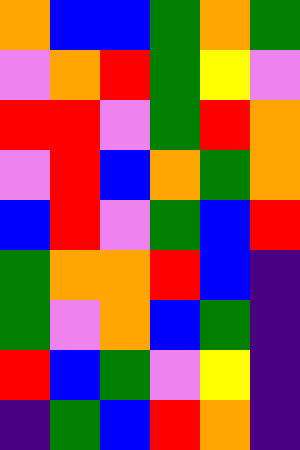[["orange", "blue", "blue", "green", "orange", "green"], ["violet", "orange", "red", "green", "yellow", "violet"], ["red", "red", "violet", "green", "red", "orange"], ["violet", "red", "blue", "orange", "green", "orange"], ["blue", "red", "violet", "green", "blue", "red"], ["green", "orange", "orange", "red", "blue", "indigo"], ["green", "violet", "orange", "blue", "green", "indigo"], ["red", "blue", "green", "violet", "yellow", "indigo"], ["indigo", "green", "blue", "red", "orange", "indigo"]]